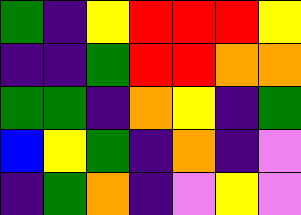[["green", "indigo", "yellow", "red", "red", "red", "yellow"], ["indigo", "indigo", "green", "red", "red", "orange", "orange"], ["green", "green", "indigo", "orange", "yellow", "indigo", "green"], ["blue", "yellow", "green", "indigo", "orange", "indigo", "violet"], ["indigo", "green", "orange", "indigo", "violet", "yellow", "violet"]]